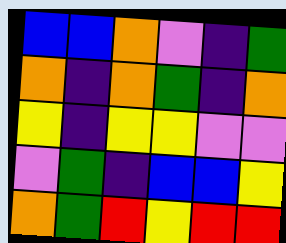[["blue", "blue", "orange", "violet", "indigo", "green"], ["orange", "indigo", "orange", "green", "indigo", "orange"], ["yellow", "indigo", "yellow", "yellow", "violet", "violet"], ["violet", "green", "indigo", "blue", "blue", "yellow"], ["orange", "green", "red", "yellow", "red", "red"]]